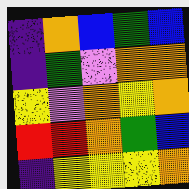[["indigo", "orange", "blue", "green", "blue"], ["indigo", "green", "violet", "orange", "orange"], ["yellow", "violet", "orange", "yellow", "orange"], ["red", "red", "orange", "green", "blue"], ["indigo", "yellow", "yellow", "yellow", "orange"]]